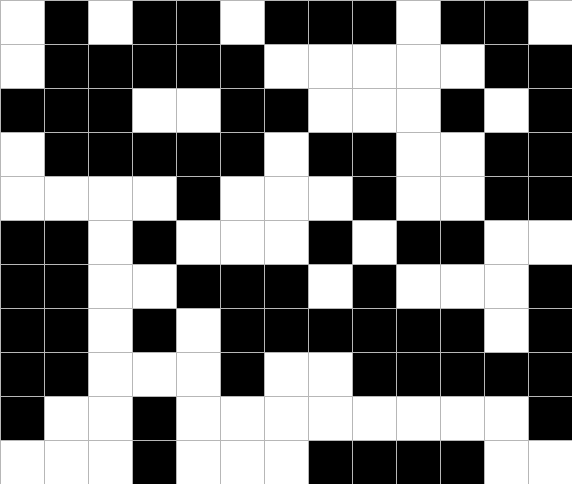[["white", "black", "white", "black", "black", "white", "black", "black", "black", "white", "black", "black", "white"], ["white", "black", "black", "black", "black", "black", "white", "white", "white", "white", "white", "black", "black"], ["black", "black", "black", "white", "white", "black", "black", "white", "white", "white", "black", "white", "black"], ["white", "black", "black", "black", "black", "black", "white", "black", "black", "white", "white", "black", "black"], ["white", "white", "white", "white", "black", "white", "white", "white", "black", "white", "white", "black", "black"], ["black", "black", "white", "black", "white", "white", "white", "black", "white", "black", "black", "white", "white"], ["black", "black", "white", "white", "black", "black", "black", "white", "black", "white", "white", "white", "black"], ["black", "black", "white", "black", "white", "black", "black", "black", "black", "black", "black", "white", "black"], ["black", "black", "white", "white", "white", "black", "white", "white", "black", "black", "black", "black", "black"], ["black", "white", "white", "black", "white", "white", "white", "white", "white", "white", "white", "white", "black"], ["white", "white", "white", "black", "white", "white", "white", "black", "black", "black", "black", "white", "white"]]